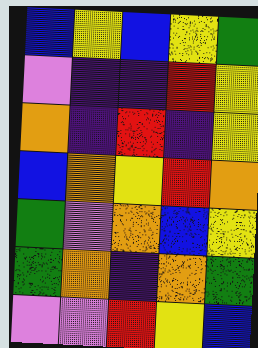[["blue", "yellow", "blue", "yellow", "green"], ["violet", "indigo", "indigo", "red", "yellow"], ["orange", "indigo", "red", "indigo", "yellow"], ["blue", "orange", "yellow", "red", "orange"], ["green", "violet", "orange", "blue", "yellow"], ["green", "orange", "indigo", "orange", "green"], ["violet", "violet", "red", "yellow", "blue"]]